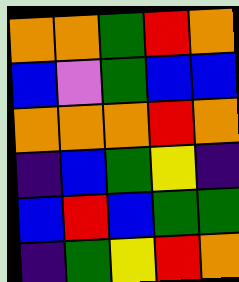[["orange", "orange", "green", "red", "orange"], ["blue", "violet", "green", "blue", "blue"], ["orange", "orange", "orange", "red", "orange"], ["indigo", "blue", "green", "yellow", "indigo"], ["blue", "red", "blue", "green", "green"], ["indigo", "green", "yellow", "red", "orange"]]